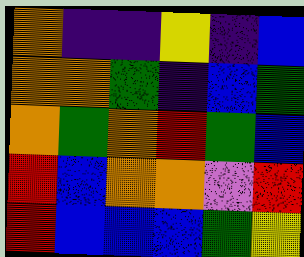[["orange", "indigo", "indigo", "yellow", "indigo", "blue"], ["orange", "orange", "green", "indigo", "blue", "green"], ["orange", "green", "orange", "red", "green", "blue"], ["red", "blue", "orange", "orange", "violet", "red"], ["red", "blue", "blue", "blue", "green", "yellow"]]